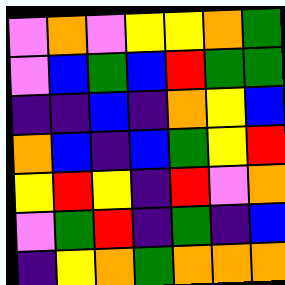[["violet", "orange", "violet", "yellow", "yellow", "orange", "green"], ["violet", "blue", "green", "blue", "red", "green", "green"], ["indigo", "indigo", "blue", "indigo", "orange", "yellow", "blue"], ["orange", "blue", "indigo", "blue", "green", "yellow", "red"], ["yellow", "red", "yellow", "indigo", "red", "violet", "orange"], ["violet", "green", "red", "indigo", "green", "indigo", "blue"], ["indigo", "yellow", "orange", "green", "orange", "orange", "orange"]]